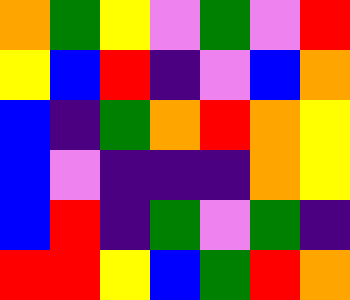[["orange", "green", "yellow", "violet", "green", "violet", "red"], ["yellow", "blue", "red", "indigo", "violet", "blue", "orange"], ["blue", "indigo", "green", "orange", "red", "orange", "yellow"], ["blue", "violet", "indigo", "indigo", "indigo", "orange", "yellow"], ["blue", "red", "indigo", "green", "violet", "green", "indigo"], ["red", "red", "yellow", "blue", "green", "red", "orange"]]